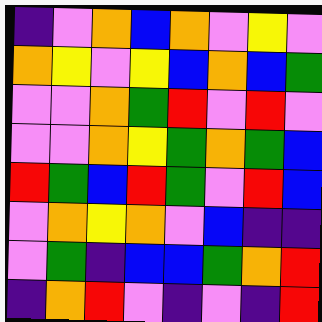[["indigo", "violet", "orange", "blue", "orange", "violet", "yellow", "violet"], ["orange", "yellow", "violet", "yellow", "blue", "orange", "blue", "green"], ["violet", "violet", "orange", "green", "red", "violet", "red", "violet"], ["violet", "violet", "orange", "yellow", "green", "orange", "green", "blue"], ["red", "green", "blue", "red", "green", "violet", "red", "blue"], ["violet", "orange", "yellow", "orange", "violet", "blue", "indigo", "indigo"], ["violet", "green", "indigo", "blue", "blue", "green", "orange", "red"], ["indigo", "orange", "red", "violet", "indigo", "violet", "indigo", "red"]]